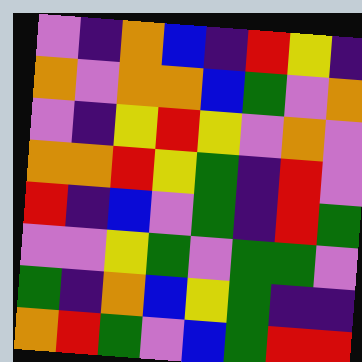[["violet", "indigo", "orange", "blue", "indigo", "red", "yellow", "indigo"], ["orange", "violet", "orange", "orange", "blue", "green", "violet", "orange"], ["violet", "indigo", "yellow", "red", "yellow", "violet", "orange", "violet"], ["orange", "orange", "red", "yellow", "green", "indigo", "red", "violet"], ["red", "indigo", "blue", "violet", "green", "indigo", "red", "green"], ["violet", "violet", "yellow", "green", "violet", "green", "green", "violet"], ["green", "indigo", "orange", "blue", "yellow", "green", "indigo", "indigo"], ["orange", "red", "green", "violet", "blue", "green", "red", "red"]]